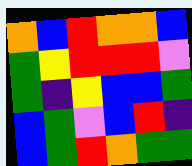[["orange", "blue", "red", "orange", "orange", "blue"], ["green", "yellow", "red", "red", "red", "violet"], ["green", "indigo", "yellow", "blue", "blue", "green"], ["blue", "green", "violet", "blue", "red", "indigo"], ["blue", "green", "red", "orange", "green", "green"]]